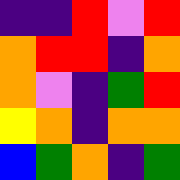[["indigo", "indigo", "red", "violet", "red"], ["orange", "red", "red", "indigo", "orange"], ["orange", "violet", "indigo", "green", "red"], ["yellow", "orange", "indigo", "orange", "orange"], ["blue", "green", "orange", "indigo", "green"]]